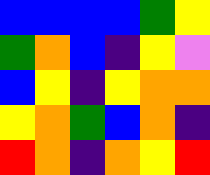[["blue", "blue", "blue", "blue", "green", "yellow"], ["green", "orange", "blue", "indigo", "yellow", "violet"], ["blue", "yellow", "indigo", "yellow", "orange", "orange"], ["yellow", "orange", "green", "blue", "orange", "indigo"], ["red", "orange", "indigo", "orange", "yellow", "red"]]